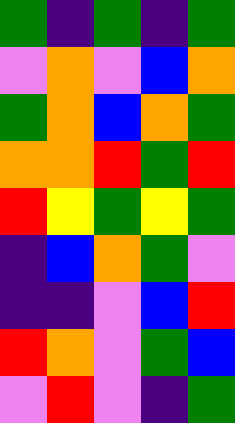[["green", "indigo", "green", "indigo", "green"], ["violet", "orange", "violet", "blue", "orange"], ["green", "orange", "blue", "orange", "green"], ["orange", "orange", "red", "green", "red"], ["red", "yellow", "green", "yellow", "green"], ["indigo", "blue", "orange", "green", "violet"], ["indigo", "indigo", "violet", "blue", "red"], ["red", "orange", "violet", "green", "blue"], ["violet", "red", "violet", "indigo", "green"]]